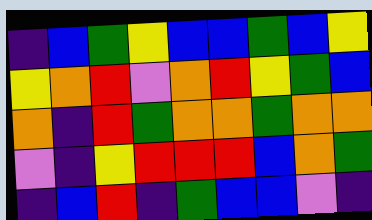[["indigo", "blue", "green", "yellow", "blue", "blue", "green", "blue", "yellow"], ["yellow", "orange", "red", "violet", "orange", "red", "yellow", "green", "blue"], ["orange", "indigo", "red", "green", "orange", "orange", "green", "orange", "orange"], ["violet", "indigo", "yellow", "red", "red", "red", "blue", "orange", "green"], ["indigo", "blue", "red", "indigo", "green", "blue", "blue", "violet", "indigo"]]